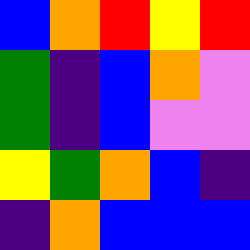[["blue", "orange", "red", "yellow", "red"], ["green", "indigo", "blue", "orange", "violet"], ["green", "indigo", "blue", "violet", "violet"], ["yellow", "green", "orange", "blue", "indigo"], ["indigo", "orange", "blue", "blue", "blue"]]